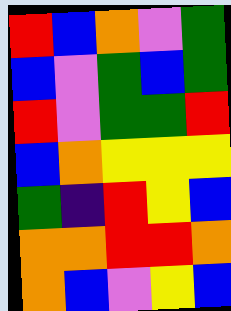[["red", "blue", "orange", "violet", "green"], ["blue", "violet", "green", "blue", "green"], ["red", "violet", "green", "green", "red"], ["blue", "orange", "yellow", "yellow", "yellow"], ["green", "indigo", "red", "yellow", "blue"], ["orange", "orange", "red", "red", "orange"], ["orange", "blue", "violet", "yellow", "blue"]]